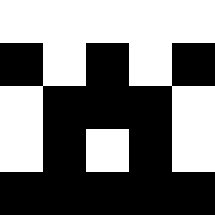[["white", "white", "white", "white", "white"], ["black", "white", "black", "white", "black"], ["white", "black", "black", "black", "white"], ["white", "black", "white", "black", "white"], ["black", "black", "black", "black", "black"]]